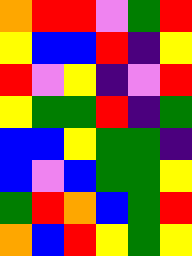[["orange", "red", "red", "violet", "green", "red"], ["yellow", "blue", "blue", "red", "indigo", "yellow"], ["red", "violet", "yellow", "indigo", "violet", "red"], ["yellow", "green", "green", "red", "indigo", "green"], ["blue", "blue", "yellow", "green", "green", "indigo"], ["blue", "violet", "blue", "green", "green", "yellow"], ["green", "red", "orange", "blue", "green", "red"], ["orange", "blue", "red", "yellow", "green", "yellow"]]